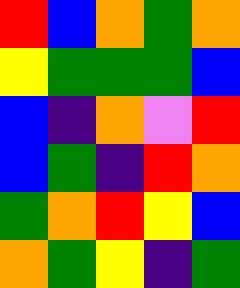[["red", "blue", "orange", "green", "orange"], ["yellow", "green", "green", "green", "blue"], ["blue", "indigo", "orange", "violet", "red"], ["blue", "green", "indigo", "red", "orange"], ["green", "orange", "red", "yellow", "blue"], ["orange", "green", "yellow", "indigo", "green"]]